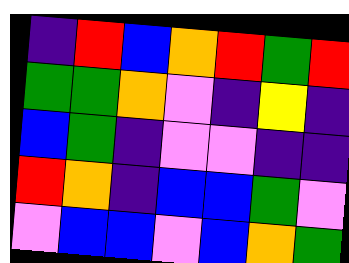[["indigo", "red", "blue", "orange", "red", "green", "red"], ["green", "green", "orange", "violet", "indigo", "yellow", "indigo"], ["blue", "green", "indigo", "violet", "violet", "indigo", "indigo"], ["red", "orange", "indigo", "blue", "blue", "green", "violet"], ["violet", "blue", "blue", "violet", "blue", "orange", "green"]]